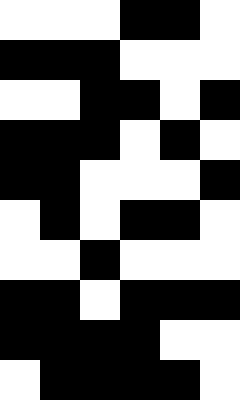[["white", "white", "white", "black", "black", "white"], ["black", "black", "black", "white", "white", "white"], ["white", "white", "black", "black", "white", "black"], ["black", "black", "black", "white", "black", "white"], ["black", "black", "white", "white", "white", "black"], ["white", "black", "white", "black", "black", "white"], ["white", "white", "black", "white", "white", "white"], ["black", "black", "white", "black", "black", "black"], ["black", "black", "black", "black", "white", "white"], ["white", "black", "black", "black", "black", "white"]]